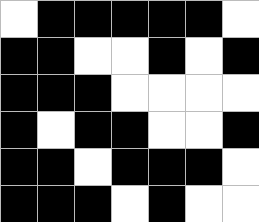[["white", "black", "black", "black", "black", "black", "white"], ["black", "black", "white", "white", "black", "white", "black"], ["black", "black", "black", "white", "white", "white", "white"], ["black", "white", "black", "black", "white", "white", "black"], ["black", "black", "white", "black", "black", "black", "white"], ["black", "black", "black", "white", "black", "white", "white"]]